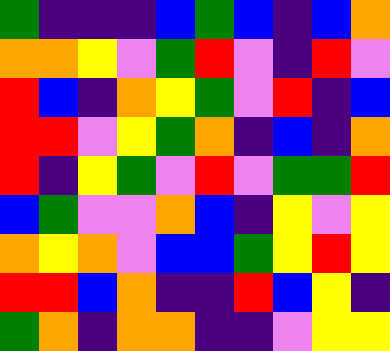[["green", "indigo", "indigo", "indigo", "blue", "green", "blue", "indigo", "blue", "orange"], ["orange", "orange", "yellow", "violet", "green", "red", "violet", "indigo", "red", "violet"], ["red", "blue", "indigo", "orange", "yellow", "green", "violet", "red", "indigo", "blue"], ["red", "red", "violet", "yellow", "green", "orange", "indigo", "blue", "indigo", "orange"], ["red", "indigo", "yellow", "green", "violet", "red", "violet", "green", "green", "red"], ["blue", "green", "violet", "violet", "orange", "blue", "indigo", "yellow", "violet", "yellow"], ["orange", "yellow", "orange", "violet", "blue", "blue", "green", "yellow", "red", "yellow"], ["red", "red", "blue", "orange", "indigo", "indigo", "red", "blue", "yellow", "indigo"], ["green", "orange", "indigo", "orange", "orange", "indigo", "indigo", "violet", "yellow", "yellow"]]